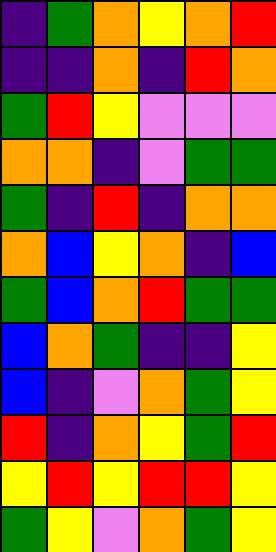[["indigo", "green", "orange", "yellow", "orange", "red"], ["indigo", "indigo", "orange", "indigo", "red", "orange"], ["green", "red", "yellow", "violet", "violet", "violet"], ["orange", "orange", "indigo", "violet", "green", "green"], ["green", "indigo", "red", "indigo", "orange", "orange"], ["orange", "blue", "yellow", "orange", "indigo", "blue"], ["green", "blue", "orange", "red", "green", "green"], ["blue", "orange", "green", "indigo", "indigo", "yellow"], ["blue", "indigo", "violet", "orange", "green", "yellow"], ["red", "indigo", "orange", "yellow", "green", "red"], ["yellow", "red", "yellow", "red", "red", "yellow"], ["green", "yellow", "violet", "orange", "green", "yellow"]]